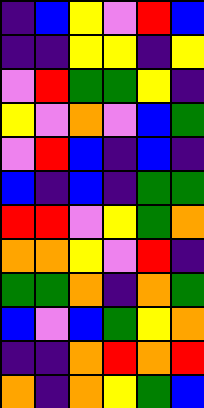[["indigo", "blue", "yellow", "violet", "red", "blue"], ["indigo", "indigo", "yellow", "yellow", "indigo", "yellow"], ["violet", "red", "green", "green", "yellow", "indigo"], ["yellow", "violet", "orange", "violet", "blue", "green"], ["violet", "red", "blue", "indigo", "blue", "indigo"], ["blue", "indigo", "blue", "indigo", "green", "green"], ["red", "red", "violet", "yellow", "green", "orange"], ["orange", "orange", "yellow", "violet", "red", "indigo"], ["green", "green", "orange", "indigo", "orange", "green"], ["blue", "violet", "blue", "green", "yellow", "orange"], ["indigo", "indigo", "orange", "red", "orange", "red"], ["orange", "indigo", "orange", "yellow", "green", "blue"]]